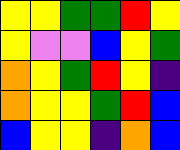[["yellow", "yellow", "green", "green", "red", "yellow"], ["yellow", "violet", "violet", "blue", "yellow", "green"], ["orange", "yellow", "green", "red", "yellow", "indigo"], ["orange", "yellow", "yellow", "green", "red", "blue"], ["blue", "yellow", "yellow", "indigo", "orange", "blue"]]